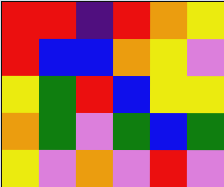[["red", "red", "indigo", "red", "orange", "yellow"], ["red", "blue", "blue", "orange", "yellow", "violet"], ["yellow", "green", "red", "blue", "yellow", "yellow"], ["orange", "green", "violet", "green", "blue", "green"], ["yellow", "violet", "orange", "violet", "red", "violet"]]